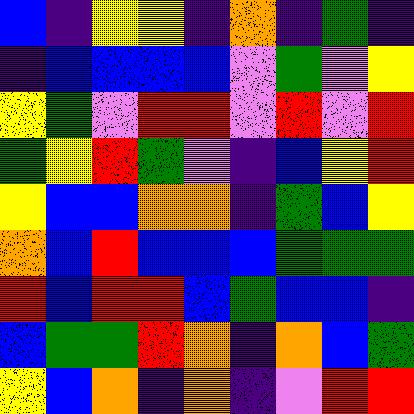[["blue", "indigo", "yellow", "yellow", "indigo", "orange", "indigo", "green", "indigo"], ["indigo", "blue", "blue", "blue", "blue", "violet", "green", "violet", "yellow"], ["yellow", "green", "violet", "red", "red", "violet", "red", "violet", "red"], ["green", "yellow", "red", "green", "violet", "indigo", "blue", "yellow", "red"], ["yellow", "blue", "blue", "orange", "orange", "indigo", "green", "blue", "yellow"], ["orange", "blue", "red", "blue", "blue", "blue", "green", "green", "green"], ["red", "blue", "red", "red", "blue", "green", "blue", "blue", "indigo"], ["blue", "green", "green", "red", "orange", "indigo", "orange", "blue", "green"], ["yellow", "blue", "orange", "indigo", "orange", "indigo", "violet", "red", "red"]]